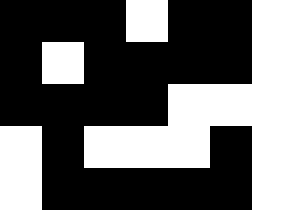[["black", "black", "black", "white", "black", "black", "white"], ["black", "white", "black", "black", "black", "black", "white"], ["black", "black", "black", "black", "white", "white", "white"], ["white", "black", "white", "white", "white", "black", "white"], ["white", "black", "black", "black", "black", "black", "white"]]